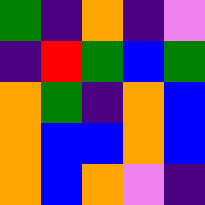[["green", "indigo", "orange", "indigo", "violet"], ["indigo", "red", "green", "blue", "green"], ["orange", "green", "indigo", "orange", "blue"], ["orange", "blue", "blue", "orange", "blue"], ["orange", "blue", "orange", "violet", "indigo"]]